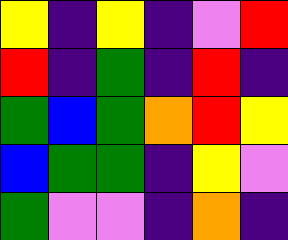[["yellow", "indigo", "yellow", "indigo", "violet", "red"], ["red", "indigo", "green", "indigo", "red", "indigo"], ["green", "blue", "green", "orange", "red", "yellow"], ["blue", "green", "green", "indigo", "yellow", "violet"], ["green", "violet", "violet", "indigo", "orange", "indigo"]]